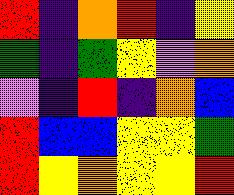[["red", "indigo", "orange", "red", "indigo", "yellow"], ["green", "indigo", "green", "yellow", "violet", "orange"], ["violet", "indigo", "red", "indigo", "orange", "blue"], ["red", "blue", "blue", "yellow", "yellow", "green"], ["red", "yellow", "orange", "yellow", "yellow", "red"]]